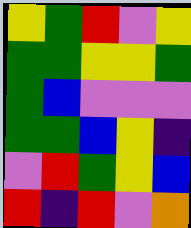[["yellow", "green", "red", "violet", "yellow"], ["green", "green", "yellow", "yellow", "green"], ["green", "blue", "violet", "violet", "violet"], ["green", "green", "blue", "yellow", "indigo"], ["violet", "red", "green", "yellow", "blue"], ["red", "indigo", "red", "violet", "orange"]]